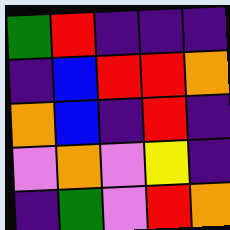[["green", "red", "indigo", "indigo", "indigo"], ["indigo", "blue", "red", "red", "orange"], ["orange", "blue", "indigo", "red", "indigo"], ["violet", "orange", "violet", "yellow", "indigo"], ["indigo", "green", "violet", "red", "orange"]]